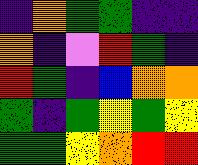[["indigo", "orange", "green", "green", "indigo", "indigo"], ["orange", "indigo", "violet", "red", "green", "indigo"], ["red", "green", "indigo", "blue", "orange", "orange"], ["green", "indigo", "green", "yellow", "green", "yellow"], ["green", "green", "yellow", "orange", "red", "red"]]